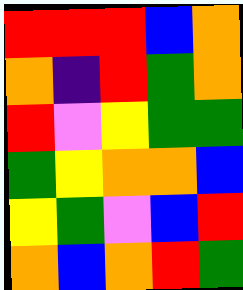[["red", "red", "red", "blue", "orange"], ["orange", "indigo", "red", "green", "orange"], ["red", "violet", "yellow", "green", "green"], ["green", "yellow", "orange", "orange", "blue"], ["yellow", "green", "violet", "blue", "red"], ["orange", "blue", "orange", "red", "green"]]